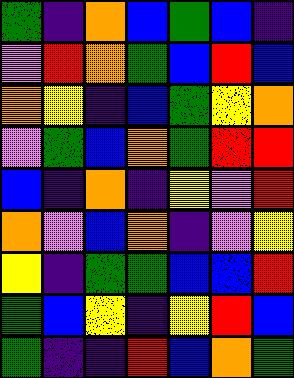[["green", "indigo", "orange", "blue", "green", "blue", "indigo"], ["violet", "red", "orange", "green", "blue", "red", "blue"], ["orange", "yellow", "indigo", "blue", "green", "yellow", "orange"], ["violet", "green", "blue", "orange", "green", "red", "red"], ["blue", "indigo", "orange", "indigo", "yellow", "violet", "red"], ["orange", "violet", "blue", "orange", "indigo", "violet", "yellow"], ["yellow", "indigo", "green", "green", "blue", "blue", "red"], ["green", "blue", "yellow", "indigo", "yellow", "red", "blue"], ["green", "indigo", "indigo", "red", "blue", "orange", "green"]]